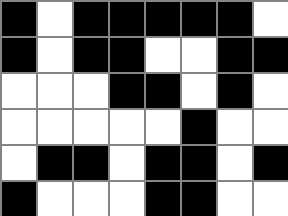[["black", "white", "black", "black", "black", "black", "black", "white"], ["black", "white", "black", "black", "white", "white", "black", "black"], ["white", "white", "white", "black", "black", "white", "black", "white"], ["white", "white", "white", "white", "white", "black", "white", "white"], ["white", "black", "black", "white", "black", "black", "white", "black"], ["black", "white", "white", "white", "black", "black", "white", "white"]]